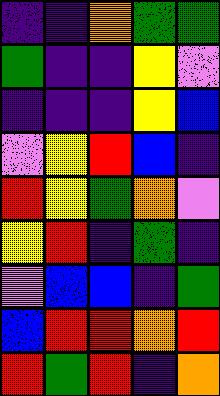[["indigo", "indigo", "orange", "green", "green"], ["green", "indigo", "indigo", "yellow", "violet"], ["indigo", "indigo", "indigo", "yellow", "blue"], ["violet", "yellow", "red", "blue", "indigo"], ["red", "yellow", "green", "orange", "violet"], ["yellow", "red", "indigo", "green", "indigo"], ["violet", "blue", "blue", "indigo", "green"], ["blue", "red", "red", "orange", "red"], ["red", "green", "red", "indigo", "orange"]]